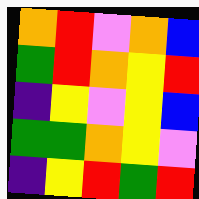[["orange", "red", "violet", "orange", "blue"], ["green", "red", "orange", "yellow", "red"], ["indigo", "yellow", "violet", "yellow", "blue"], ["green", "green", "orange", "yellow", "violet"], ["indigo", "yellow", "red", "green", "red"]]